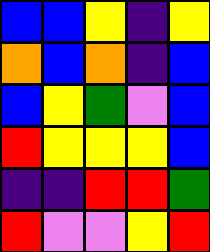[["blue", "blue", "yellow", "indigo", "yellow"], ["orange", "blue", "orange", "indigo", "blue"], ["blue", "yellow", "green", "violet", "blue"], ["red", "yellow", "yellow", "yellow", "blue"], ["indigo", "indigo", "red", "red", "green"], ["red", "violet", "violet", "yellow", "red"]]